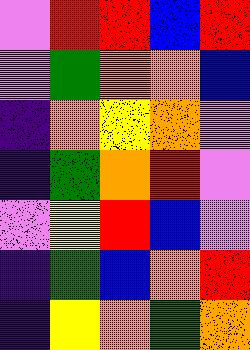[["violet", "red", "red", "blue", "red"], ["violet", "green", "orange", "orange", "blue"], ["indigo", "orange", "yellow", "orange", "violet"], ["indigo", "green", "orange", "red", "violet"], ["violet", "yellow", "red", "blue", "violet"], ["indigo", "green", "blue", "orange", "red"], ["indigo", "yellow", "orange", "green", "orange"]]